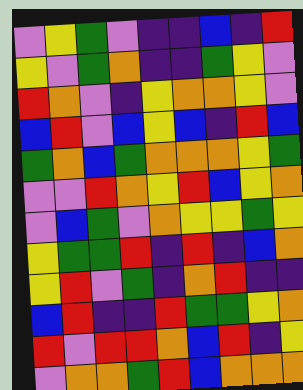[["violet", "yellow", "green", "violet", "indigo", "indigo", "blue", "indigo", "red"], ["yellow", "violet", "green", "orange", "indigo", "indigo", "green", "yellow", "violet"], ["red", "orange", "violet", "indigo", "yellow", "orange", "orange", "yellow", "violet"], ["blue", "red", "violet", "blue", "yellow", "blue", "indigo", "red", "blue"], ["green", "orange", "blue", "green", "orange", "orange", "orange", "yellow", "green"], ["violet", "violet", "red", "orange", "yellow", "red", "blue", "yellow", "orange"], ["violet", "blue", "green", "violet", "orange", "yellow", "yellow", "green", "yellow"], ["yellow", "green", "green", "red", "indigo", "red", "indigo", "blue", "orange"], ["yellow", "red", "violet", "green", "indigo", "orange", "red", "indigo", "indigo"], ["blue", "red", "indigo", "indigo", "red", "green", "green", "yellow", "orange"], ["red", "violet", "red", "red", "orange", "blue", "red", "indigo", "yellow"], ["violet", "orange", "orange", "green", "red", "blue", "orange", "orange", "orange"]]